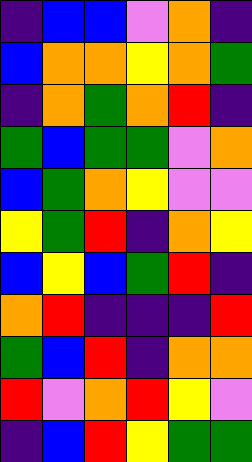[["indigo", "blue", "blue", "violet", "orange", "indigo"], ["blue", "orange", "orange", "yellow", "orange", "green"], ["indigo", "orange", "green", "orange", "red", "indigo"], ["green", "blue", "green", "green", "violet", "orange"], ["blue", "green", "orange", "yellow", "violet", "violet"], ["yellow", "green", "red", "indigo", "orange", "yellow"], ["blue", "yellow", "blue", "green", "red", "indigo"], ["orange", "red", "indigo", "indigo", "indigo", "red"], ["green", "blue", "red", "indigo", "orange", "orange"], ["red", "violet", "orange", "red", "yellow", "violet"], ["indigo", "blue", "red", "yellow", "green", "green"]]